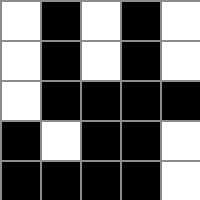[["white", "black", "white", "black", "white"], ["white", "black", "white", "black", "white"], ["white", "black", "black", "black", "black"], ["black", "white", "black", "black", "white"], ["black", "black", "black", "black", "white"]]